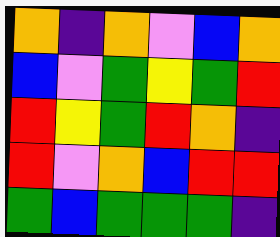[["orange", "indigo", "orange", "violet", "blue", "orange"], ["blue", "violet", "green", "yellow", "green", "red"], ["red", "yellow", "green", "red", "orange", "indigo"], ["red", "violet", "orange", "blue", "red", "red"], ["green", "blue", "green", "green", "green", "indigo"]]